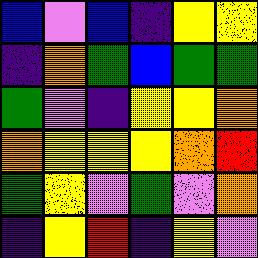[["blue", "violet", "blue", "indigo", "yellow", "yellow"], ["indigo", "orange", "green", "blue", "green", "green"], ["green", "violet", "indigo", "yellow", "yellow", "orange"], ["orange", "yellow", "yellow", "yellow", "orange", "red"], ["green", "yellow", "violet", "green", "violet", "orange"], ["indigo", "yellow", "red", "indigo", "yellow", "violet"]]